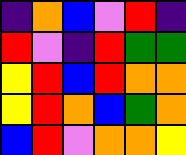[["indigo", "orange", "blue", "violet", "red", "indigo"], ["red", "violet", "indigo", "red", "green", "green"], ["yellow", "red", "blue", "red", "orange", "orange"], ["yellow", "red", "orange", "blue", "green", "orange"], ["blue", "red", "violet", "orange", "orange", "yellow"]]